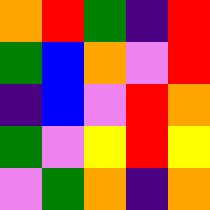[["orange", "red", "green", "indigo", "red"], ["green", "blue", "orange", "violet", "red"], ["indigo", "blue", "violet", "red", "orange"], ["green", "violet", "yellow", "red", "yellow"], ["violet", "green", "orange", "indigo", "orange"]]